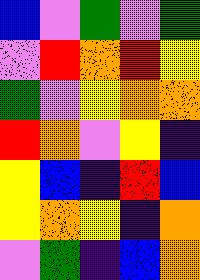[["blue", "violet", "green", "violet", "green"], ["violet", "red", "orange", "red", "yellow"], ["green", "violet", "yellow", "orange", "orange"], ["red", "orange", "violet", "yellow", "indigo"], ["yellow", "blue", "indigo", "red", "blue"], ["yellow", "orange", "yellow", "indigo", "orange"], ["violet", "green", "indigo", "blue", "orange"]]